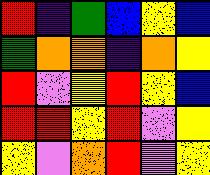[["red", "indigo", "green", "blue", "yellow", "blue"], ["green", "orange", "orange", "indigo", "orange", "yellow"], ["red", "violet", "yellow", "red", "yellow", "blue"], ["red", "red", "yellow", "red", "violet", "yellow"], ["yellow", "violet", "orange", "red", "violet", "yellow"]]